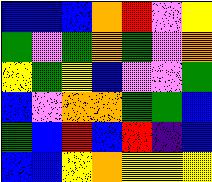[["blue", "blue", "blue", "orange", "red", "violet", "yellow"], ["green", "violet", "green", "orange", "green", "violet", "orange"], ["yellow", "green", "yellow", "blue", "violet", "violet", "green"], ["blue", "violet", "orange", "orange", "green", "green", "blue"], ["green", "blue", "red", "blue", "red", "indigo", "blue"], ["blue", "blue", "yellow", "orange", "yellow", "yellow", "yellow"]]